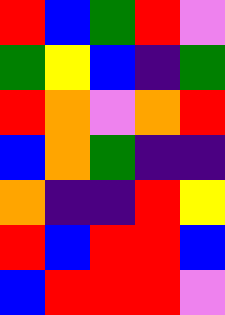[["red", "blue", "green", "red", "violet"], ["green", "yellow", "blue", "indigo", "green"], ["red", "orange", "violet", "orange", "red"], ["blue", "orange", "green", "indigo", "indigo"], ["orange", "indigo", "indigo", "red", "yellow"], ["red", "blue", "red", "red", "blue"], ["blue", "red", "red", "red", "violet"]]